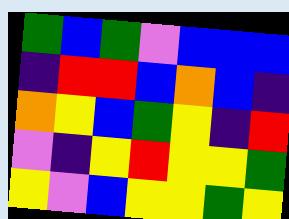[["green", "blue", "green", "violet", "blue", "blue", "blue"], ["indigo", "red", "red", "blue", "orange", "blue", "indigo"], ["orange", "yellow", "blue", "green", "yellow", "indigo", "red"], ["violet", "indigo", "yellow", "red", "yellow", "yellow", "green"], ["yellow", "violet", "blue", "yellow", "yellow", "green", "yellow"]]